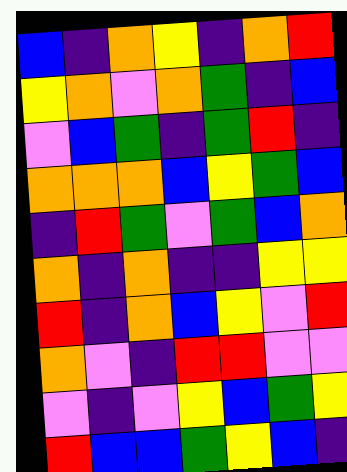[["blue", "indigo", "orange", "yellow", "indigo", "orange", "red"], ["yellow", "orange", "violet", "orange", "green", "indigo", "blue"], ["violet", "blue", "green", "indigo", "green", "red", "indigo"], ["orange", "orange", "orange", "blue", "yellow", "green", "blue"], ["indigo", "red", "green", "violet", "green", "blue", "orange"], ["orange", "indigo", "orange", "indigo", "indigo", "yellow", "yellow"], ["red", "indigo", "orange", "blue", "yellow", "violet", "red"], ["orange", "violet", "indigo", "red", "red", "violet", "violet"], ["violet", "indigo", "violet", "yellow", "blue", "green", "yellow"], ["red", "blue", "blue", "green", "yellow", "blue", "indigo"]]